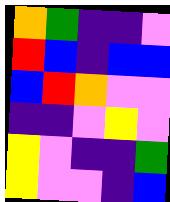[["orange", "green", "indigo", "indigo", "violet"], ["red", "blue", "indigo", "blue", "blue"], ["blue", "red", "orange", "violet", "violet"], ["indigo", "indigo", "violet", "yellow", "violet"], ["yellow", "violet", "indigo", "indigo", "green"], ["yellow", "violet", "violet", "indigo", "blue"]]